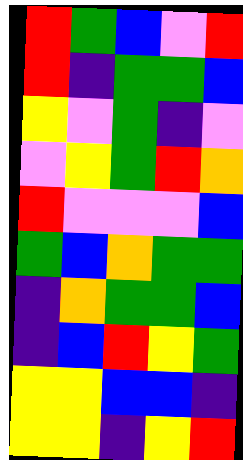[["red", "green", "blue", "violet", "red"], ["red", "indigo", "green", "green", "blue"], ["yellow", "violet", "green", "indigo", "violet"], ["violet", "yellow", "green", "red", "orange"], ["red", "violet", "violet", "violet", "blue"], ["green", "blue", "orange", "green", "green"], ["indigo", "orange", "green", "green", "blue"], ["indigo", "blue", "red", "yellow", "green"], ["yellow", "yellow", "blue", "blue", "indigo"], ["yellow", "yellow", "indigo", "yellow", "red"]]